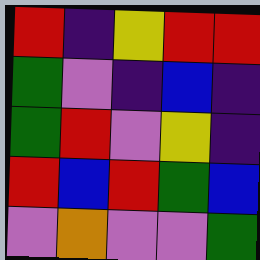[["red", "indigo", "yellow", "red", "red"], ["green", "violet", "indigo", "blue", "indigo"], ["green", "red", "violet", "yellow", "indigo"], ["red", "blue", "red", "green", "blue"], ["violet", "orange", "violet", "violet", "green"]]